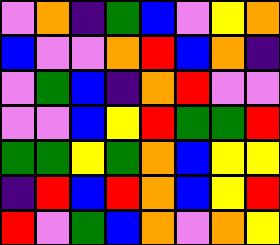[["violet", "orange", "indigo", "green", "blue", "violet", "yellow", "orange"], ["blue", "violet", "violet", "orange", "red", "blue", "orange", "indigo"], ["violet", "green", "blue", "indigo", "orange", "red", "violet", "violet"], ["violet", "violet", "blue", "yellow", "red", "green", "green", "red"], ["green", "green", "yellow", "green", "orange", "blue", "yellow", "yellow"], ["indigo", "red", "blue", "red", "orange", "blue", "yellow", "red"], ["red", "violet", "green", "blue", "orange", "violet", "orange", "yellow"]]